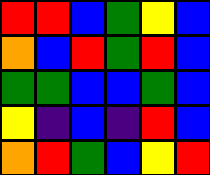[["red", "red", "blue", "green", "yellow", "blue"], ["orange", "blue", "red", "green", "red", "blue"], ["green", "green", "blue", "blue", "green", "blue"], ["yellow", "indigo", "blue", "indigo", "red", "blue"], ["orange", "red", "green", "blue", "yellow", "red"]]